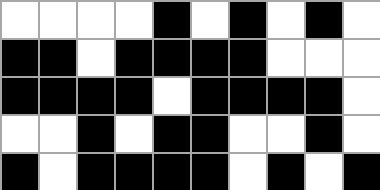[["white", "white", "white", "white", "black", "white", "black", "white", "black", "white"], ["black", "black", "white", "black", "black", "black", "black", "white", "white", "white"], ["black", "black", "black", "black", "white", "black", "black", "black", "black", "white"], ["white", "white", "black", "white", "black", "black", "white", "white", "black", "white"], ["black", "white", "black", "black", "black", "black", "white", "black", "white", "black"]]